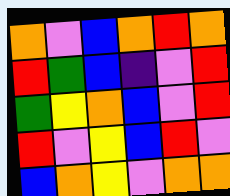[["orange", "violet", "blue", "orange", "red", "orange"], ["red", "green", "blue", "indigo", "violet", "red"], ["green", "yellow", "orange", "blue", "violet", "red"], ["red", "violet", "yellow", "blue", "red", "violet"], ["blue", "orange", "yellow", "violet", "orange", "orange"]]